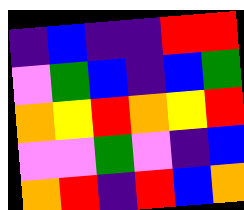[["indigo", "blue", "indigo", "indigo", "red", "red"], ["violet", "green", "blue", "indigo", "blue", "green"], ["orange", "yellow", "red", "orange", "yellow", "red"], ["violet", "violet", "green", "violet", "indigo", "blue"], ["orange", "red", "indigo", "red", "blue", "orange"]]